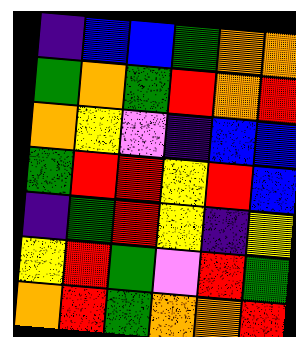[["indigo", "blue", "blue", "green", "orange", "orange"], ["green", "orange", "green", "red", "orange", "red"], ["orange", "yellow", "violet", "indigo", "blue", "blue"], ["green", "red", "red", "yellow", "red", "blue"], ["indigo", "green", "red", "yellow", "indigo", "yellow"], ["yellow", "red", "green", "violet", "red", "green"], ["orange", "red", "green", "orange", "orange", "red"]]